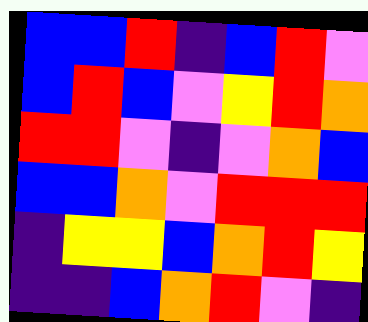[["blue", "blue", "red", "indigo", "blue", "red", "violet"], ["blue", "red", "blue", "violet", "yellow", "red", "orange"], ["red", "red", "violet", "indigo", "violet", "orange", "blue"], ["blue", "blue", "orange", "violet", "red", "red", "red"], ["indigo", "yellow", "yellow", "blue", "orange", "red", "yellow"], ["indigo", "indigo", "blue", "orange", "red", "violet", "indigo"]]